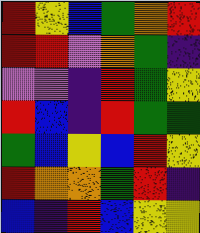[["red", "yellow", "blue", "green", "orange", "red"], ["red", "red", "violet", "orange", "green", "indigo"], ["violet", "violet", "indigo", "red", "green", "yellow"], ["red", "blue", "indigo", "red", "green", "green"], ["green", "blue", "yellow", "blue", "red", "yellow"], ["red", "orange", "orange", "green", "red", "indigo"], ["blue", "indigo", "red", "blue", "yellow", "yellow"]]